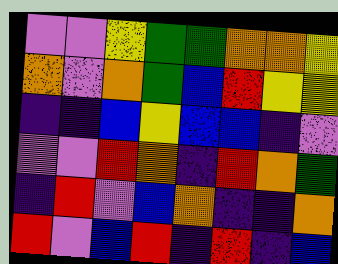[["violet", "violet", "yellow", "green", "green", "orange", "orange", "yellow"], ["orange", "violet", "orange", "green", "blue", "red", "yellow", "yellow"], ["indigo", "indigo", "blue", "yellow", "blue", "blue", "indigo", "violet"], ["violet", "violet", "red", "orange", "indigo", "red", "orange", "green"], ["indigo", "red", "violet", "blue", "orange", "indigo", "indigo", "orange"], ["red", "violet", "blue", "red", "indigo", "red", "indigo", "blue"]]